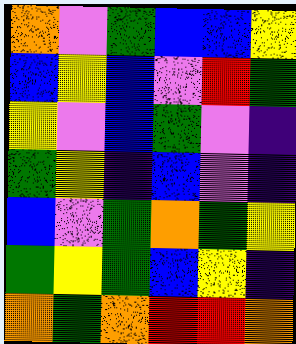[["orange", "violet", "green", "blue", "blue", "yellow"], ["blue", "yellow", "blue", "violet", "red", "green"], ["yellow", "violet", "blue", "green", "violet", "indigo"], ["green", "yellow", "indigo", "blue", "violet", "indigo"], ["blue", "violet", "green", "orange", "green", "yellow"], ["green", "yellow", "green", "blue", "yellow", "indigo"], ["orange", "green", "orange", "red", "red", "orange"]]